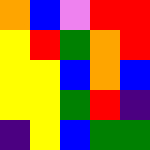[["orange", "blue", "violet", "red", "red"], ["yellow", "red", "green", "orange", "red"], ["yellow", "yellow", "blue", "orange", "blue"], ["yellow", "yellow", "green", "red", "indigo"], ["indigo", "yellow", "blue", "green", "green"]]